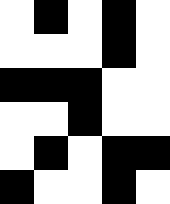[["white", "black", "white", "black", "white"], ["white", "white", "white", "black", "white"], ["black", "black", "black", "white", "white"], ["white", "white", "black", "white", "white"], ["white", "black", "white", "black", "black"], ["black", "white", "white", "black", "white"]]